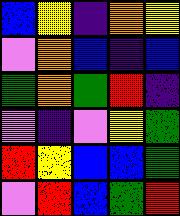[["blue", "yellow", "indigo", "orange", "yellow"], ["violet", "orange", "blue", "indigo", "blue"], ["green", "orange", "green", "red", "indigo"], ["violet", "indigo", "violet", "yellow", "green"], ["red", "yellow", "blue", "blue", "green"], ["violet", "red", "blue", "green", "red"]]